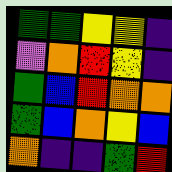[["green", "green", "yellow", "yellow", "indigo"], ["violet", "orange", "red", "yellow", "indigo"], ["green", "blue", "red", "orange", "orange"], ["green", "blue", "orange", "yellow", "blue"], ["orange", "indigo", "indigo", "green", "red"]]